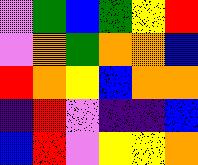[["violet", "green", "blue", "green", "yellow", "red"], ["violet", "orange", "green", "orange", "orange", "blue"], ["red", "orange", "yellow", "blue", "orange", "orange"], ["indigo", "red", "violet", "indigo", "indigo", "blue"], ["blue", "red", "violet", "yellow", "yellow", "orange"]]